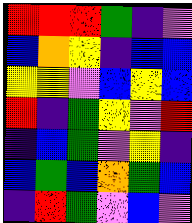[["red", "red", "red", "green", "indigo", "violet"], ["blue", "orange", "yellow", "indigo", "blue", "blue"], ["yellow", "yellow", "violet", "blue", "yellow", "blue"], ["red", "indigo", "green", "yellow", "violet", "red"], ["indigo", "blue", "green", "violet", "yellow", "indigo"], ["blue", "green", "blue", "orange", "green", "blue"], ["indigo", "red", "green", "violet", "blue", "violet"]]